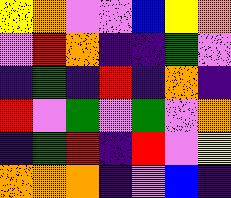[["yellow", "orange", "violet", "violet", "blue", "yellow", "orange"], ["violet", "red", "orange", "indigo", "indigo", "green", "violet"], ["indigo", "green", "indigo", "red", "indigo", "orange", "indigo"], ["red", "violet", "green", "violet", "green", "violet", "orange"], ["indigo", "green", "red", "indigo", "red", "violet", "yellow"], ["orange", "orange", "orange", "indigo", "violet", "blue", "indigo"]]